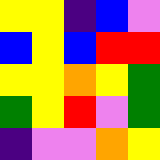[["yellow", "yellow", "indigo", "blue", "violet"], ["blue", "yellow", "blue", "red", "red"], ["yellow", "yellow", "orange", "yellow", "green"], ["green", "yellow", "red", "violet", "green"], ["indigo", "violet", "violet", "orange", "yellow"]]